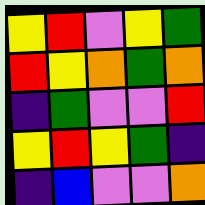[["yellow", "red", "violet", "yellow", "green"], ["red", "yellow", "orange", "green", "orange"], ["indigo", "green", "violet", "violet", "red"], ["yellow", "red", "yellow", "green", "indigo"], ["indigo", "blue", "violet", "violet", "orange"]]